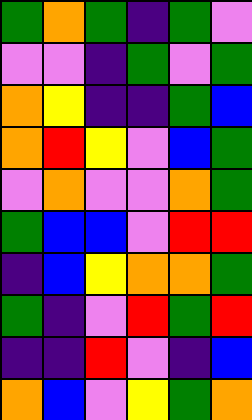[["green", "orange", "green", "indigo", "green", "violet"], ["violet", "violet", "indigo", "green", "violet", "green"], ["orange", "yellow", "indigo", "indigo", "green", "blue"], ["orange", "red", "yellow", "violet", "blue", "green"], ["violet", "orange", "violet", "violet", "orange", "green"], ["green", "blue", "blue", "violet", "red", "red"], ["indigo", "blue", "yellow", "orange", "orange", "green"], ["green", "indigo", "violet", "red", "green", "red"], ["indigo", "indigo", "red", "violet", "indigo", "blue"], ["orange", "blue", "violet", "yellow", "green", "orange"]]